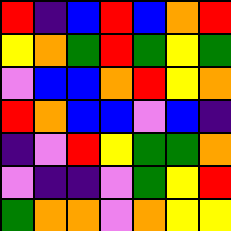[["red", "indigo", "blue", "red", "blue", "orange", "red"], ["yellow", "orange", "green", "red", "green", "yellow", "green"], ["violet", "blue", "blue", "orange", "red", "yellow", "orange"], ["red", "orange", "blue", "blue", "violet", "blue", "indigo"], ["indigo", "violet", "red", "yellow", "green", "green", "orange"], ["violet", "indigo", "indigo", "violet", "green", "yellow", "red"], ["green", "orange", "orange", "violet", "orange", "yellow", "yellow"]]